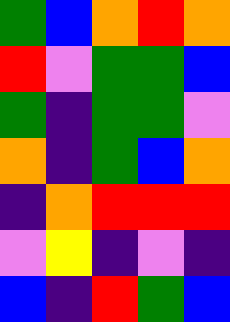[["green", "blue", "orange", "red", "orange"], ["red", "violet", "green", "green", "blue"], ["green", "indigo", "green", "green", "violet"], ["orange", "indigo", "green", "blue", "orange"], ["indigo", "orange", "red", "red", "red"], ["violet", "yellow", "indigo", "violet", "indigo"], ["blue", "indigo", "red", "green", "blue"]]